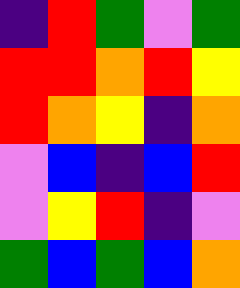[["indigo", "red", "green", "violet", "green"], ["red", "red", "orange", "red", "yellow"], ["red", "orange", "yellow", "indigo", "orange"], ["violet", "blue", "indigo", "blue", "red"], ["violet", "yellow", "red", "indigo", "violet"], ["green", "blue", "green", "blue", "orange"]]